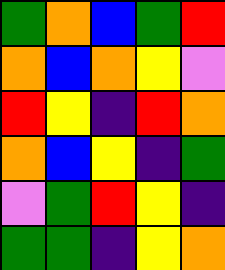[["green", "orange", "blue", "green", "red"], ["orange", "blue", "orange", "yellow", "violet"], ["red", "yellow", "indigo", "red", "orange"], ["orange", "blue", "yellow", "indigo", "green"], ["violet", "green", "red", "yellow", "indigo"], ["green", "green", "indigo", "yellow", "orange"]]